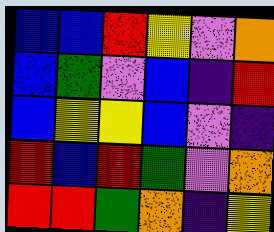[["blue", "blue", "red", "yellow", "violet", "orange"], ["blue", "green", "violet", "blue", "indigo", "red"], ["blue", "yellow", "yellow", "blue", "violet", "indigo"], ["red", "blue", "red", "green", "violet", "orange"], ["red", "red", "green", "orange", "indigo", "yellow"]]